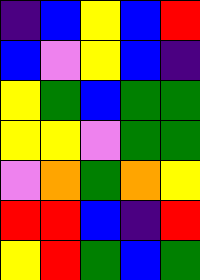[["indigo", "blue", "yellow", "blue", "red"], ["blue", "violet", "yellow", "blue", "indigo"], ["yellow", "green", "blue", "green", "green"], ["yellow", "yellow", "violet", "green", "green"], ["violet", "orange", "green", "orange", "yellow"], ["red", "red", "blue", "indigo", "red"], ["yellow", "red", "green", "blue", "green"]]